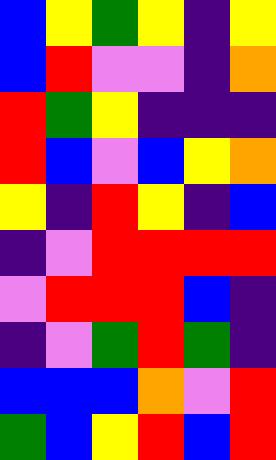[["blue", "yellow", "green", "yellow", "indigo", "yellow"], ["blue", "red", "violet", "violet", "indigo", "orange"], ["red", "green", "yellow", "indigo", "indigo", "indigo"], ["red", "blue", "violet", "blue", "yellow", "orange"], ["yellow", "indigo", "red", "yellow", "indigo", "blue"], ["indigo", "violet", "red", "red", "red", "red"], ["violet", "red", "red", "red", "blue", "indigo"], ["indigo", "violet", "green", "red", "green", "indigo"], ["blue", "blue", "blue", "orange", "violet", "red"], ["green", "blue", "yellow", "red", "blue", "red"]]